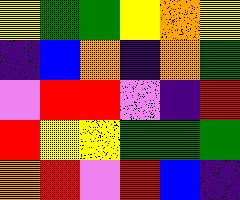[["yellow", "green", "green", "yellow", "orange", "yellow"], ["indigo", "blue", "orange", "indigo", "orange", "green"], ["violet", "red", "red", "violet", "indigo", "red"], ["red", "yellow", "yellow", "green", "green", "green"], ["orange", "red", "violet", "red", "blue", "indigo"]]